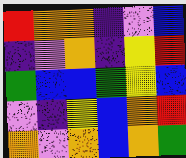[["red", "orange", "orange", "indigo", "violet", "blue"], ["indigo", "violet", "orange", "indigo", "yellow", "red"], ["green", "blue", "blue", "green", "yellow", "blue"], ["violet", "indigo", "yellow", "blue", "orange", "red"], ["orange", "violet", "orange", "blue", "orange", "green"]]